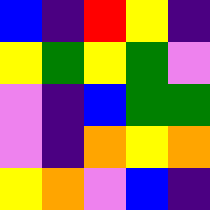[["blue", "indigo", "red", "yellow", "indigo"], ["yellow", "green", "yellow", "green", "violet"], ["violet", "indigo", "blue", "green", "green"], ["violet", "indigo", "orange", "yellow", "orange"], ["yellow", "orange", "violet", "blue", "indigo"]]